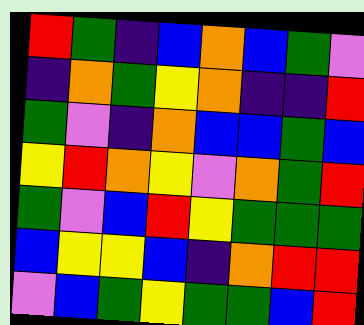[["red", "green", "indigo", "blue", "orange", "blue", "green", "violet"], ["indigo", "orange", "green", "yellow", "orange", "indigo", "indigo", "red"], ["green", "violet", "indigo", "orange", "blue", "blue", "green", "blue"], ["yellow", "red", "orange", "yellow", "violet", "orange", "green", "red"], ["green", "violet", "blue", "red", "yellow", "green", "green", "green"], ["blue", "yellow", "yellow", "blue", "indigo", "orange", "red", "red"], ["violet", "blue", "green", "yellow", "green", "green", "blue", "red"]]